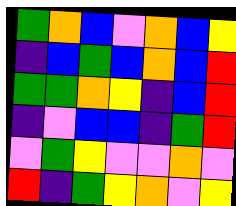[["green", "orange", "blue", "violet", "orange", "blue", "yellow"], ["indigo", "blue", "green", "blue", "orange", "blue", "red"], ["green", "green", "orange", "yellow", "indigo", "blue", "red"], ["indigo", "violet", "blue", "blue", "indigo", "green", "red"], ["violet", "green", "yellow", "violet", "violet", "orange", "violet"], ["red", "indigo", "green", "yellow", "orange", "violet", "yellow"]]